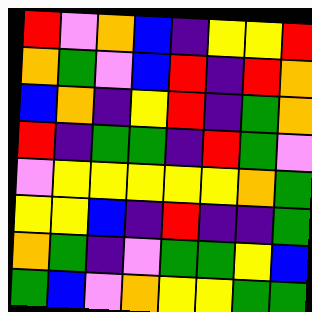[["red", "violet", "orange", "blue", "indigo", "yellow", "yellow", "red"], ["orange", "green", "violet", "blue", "red", "indigo", "red", "orange"], ["blue", "orange", "indigo", "yellow", "red", "indigo", "green", "orange"], ["red", "indigo", "green", "green", "indigo", "red", "green", "violet"], ["violet", "yellow", "yellow", "yellow", "yellow", "yellow", "orange", "green"], ["yellow", "yellow", "blue", "indigo", "red", "indigo", "indigo", "green"], ["orange", "green", "indigo", "violet", "green", "green", "yellow", "blue"], ["green", "blue", "violet", "orange", "yellow", "yellow", "green", "green"]]